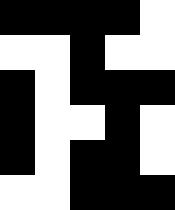[["black", "black", "black", "black", "white"], ["white", "white", "black", "white", "white"], ["black", "white", "black", "black", "black"], ["black", "white", "white", "black", "white"], ["black", "white", "black", "black", "white"], ["white", "white", "black", "black", "black"]]